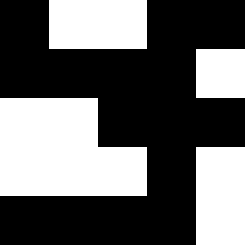[["black", "white", "white", "black", "black"], ["black", "black", "black", "black", "white"], ["white", "white", "black", "black", "black"], ["white", "white", "white", "black", "white"], ["black", "black", "black", "black", "white"]]